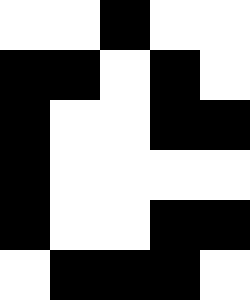[["white", "white", "black", "white", "white"], ["black", "black", "white", "black", "white"], ["black", "white", "white", "black", "black"], ["black", "white", "white", "white", "white"], ["black", "white", "white", "black", "black"], ["white", "black", "black", "black", "white"]]